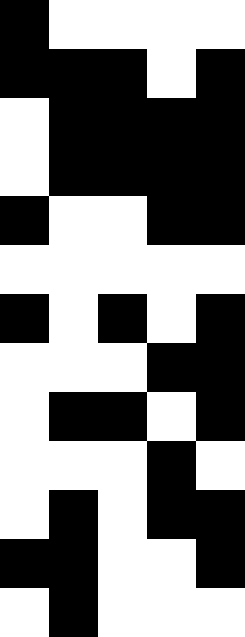[["black", "white", "white", "white", "white"], ["black", "black", "black", "white", "black"], ["white", "black", "black", "black", "black"], ["white", "black", "black", "black", "black"], ["black", "white", "white", "black", "black"], ["white", "white", "white", "white", "white"], ["black", "white", "black", "white", "black"], ["white", "white", "white", "black", "black"], ["white", "black", "black", "white", "black"], ["white", "white", "white", "black", "white"], ["white", "black", "white", "black", "black"], ["black", "black", "white", "white", "black"], ["white", "black", "white", "white", "white"]]